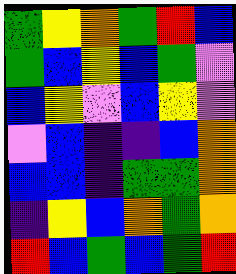[["green", "yellow", "orange", "green", "red", "blue"], ["green", "blue", "yellow", "blue", "green", "violet"], ["blue", "yellow", "violet", "blue", "yellow", "violet"], ["violet", "blue", "indigo", "indigo", "blue", "orange"], ["blue", "blue", "indigo", "green", "green", "orange"], ["indigo", "yellow", "blue", "orange", "green", "orange"], ["red", "blue", "green", "blue", "green", "red"]]